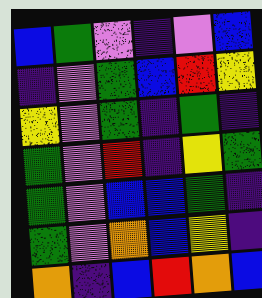[["blue", "green", "violet", "indigo", "violet", "blue"], ["indigo", "violet", "green", "blue", "red", "yellow"], ["yellow", "violet", "green", "indigo", "green", "indigo"], ["green", "violet", "red", "indigo", "yellow", "green"], ["green", "violet", "blue", "blue", "green", "indigo"], ["green", "violet", "orange", "blue", "yellow", "indigo"], ["orange", "indigo", "blue", "red", "orange", "blue"]]